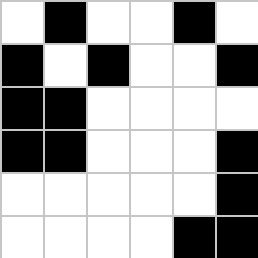[["white", "black", "white", "white", "black", "white"], ["black", "white", "black", "white", "white", "black"], ["black", "black", "white", "white", "white", "white"], ["black", "black", "white", "white", "white", "black"], ["white", "white", "white", "white", "white", "black"], ["white", "white", "white", "white", "black", "black"]]